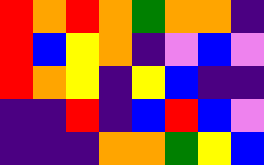[["red", "orange", "red", "orange", "green", "orange", "orange", "indigo"], ["red", "blue", "yellow", "orange", "indigo", "violet", "blue", "violet"], ["red", "orange", "yellow", "indigo", "yellow", "blue", "indigo", "indigo"], ["indigo", "indigo", "red", "indigo", "blue", "red", "blue", "violet"], ["indigo", "indigo", "indigo", "orange", "orange", "green", "yellow", "blue"]]